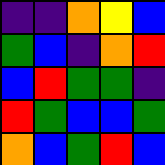[["indigo", "indigo", "orange", "yellow", "blue"], ["green", "blue", "indigo", "orange", "red"], ["blue", "red", "green", "green", "indigo"], ["red", "green", "blue", "blue", "green"], ["orange", "blue", "green", "red", "blue"]]